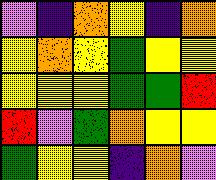[["violet", "indigo", "orange", "yellow", "indigo", "orange"], ["yellow", "orange", "yellow", "green", "yellow", "yellow"], ["yellow", "yellow", "yellow", "green", "green", "red"], ["red", "violet", "green", "orange", "yellow", "yellow"], ["green", "yellow", "yellow", "indigo", "orange", "violet"]]